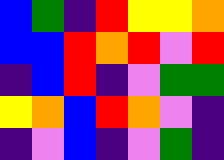[["blue", "green", "indigo", "red", "yellow", "yellow", "orange"], ["blue", "blue", "red", "orange", "red", "violet", "red"], ["indigo", "blue", "red", "indigo", "violet", "green", "green"], ["yellow", "orange", "blue", "red", "orange", "violet", "indigo"], ["indigo", "violet", "blue", "indigo", "violet", "green", "indigo"]]